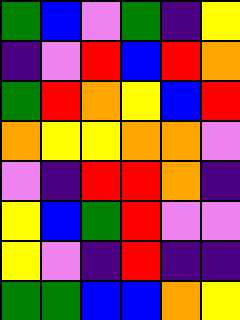[["green", "blue", "violet", "green", "indigo", "yellow"], ["indigo", "violet", "red", "blue", "red", "orange"], ["green", "red", "orange", "yellow", "blue", "red"], ["orange", "yellow", "yellow", "orange", "orange", "violet"], ["violet", "indigo", "red", "red", "orange", "indigo"], ["yellow", "blue", "green", "red", "violet", "violet"], ["yellow", "violet", "indigo", "red", "indigo", "indigo"], ["green", "green", "blue", "blue", "orange", "yellow"]]